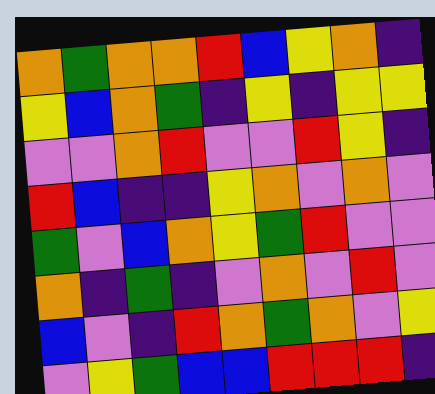[["orange", "green", "orange", "orange", "red", "blue", "yellow", "orange", "indigo"], ["yellow", "blue", "orange", "green", "indigo", "yellow", "indigo", "yellow", "yellow"], ["violet", "violet", "orange", "red", "violet", "violet", "red", "yellow", "indigo"], ["red", "blue", "indigo", "indigo", "yellow", "orange", "violet", "orange", "violet"], ["green", "violet", "blue", "orange", "yellow", "green", "red", "violet", "violet"], ["orange", "indigo", "green", "indigo", "violet", "orange", "violet", "red", "violet"], ["blue", "violet", "indigo", "red", "orange", "green", "orange", "violet", "yellow"], ["violet", "yellow", "green", "blue", "blue", "red", "red", "red", "indigo"]]